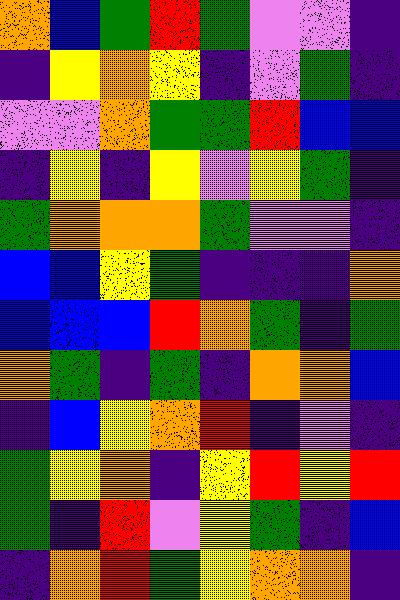[["orange", "blue", "green", "red", "green", "violet", "violet", "indigo"], ["indigo", "yellow", "orange", "yellow", "indigo", "violet", "green", "indigo"], ["violet", "violet", "orange", "green", "green", "red", "blue", "blue"], ["indigo", "yellow", "indigo", "yellow", "violet", "yellow", "green", "indigo"], ["green", "orange", "orange", "orange", "green", "violet", "violet", "indigo"], ["blue", "blue", "yellow", "green", "indigo", "indigo", "indigo", "orange"], ["blue", "blue", "blue", "red", "orange", "green", "indigo", "green"], ["orange", "green", "indigo", "green", "indigo", "orange", "orange", "blue"], ["indigo", "blue", "yellow", "orange", "red", "indigo", "violet", "indigo"], ["green", "yellow", "orange", "indigo", "yellow", "red", "yellow", "red"], ["green", "indigo", "red", "violet", "yellow", "green", "indigo", "blue"], ["indigo", "orange", "red", "green", "yellow", "orange", "orange", "indigo"]]